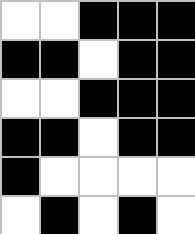[["white", "white", "black", "black", "black"], ["black", "black", "white", "black", "black"], ["white", "white", "black", "black", "black"], ["black", "black", "white", "black", "black"], ["black", "white", "white", "white", "white"], ["white", "black", "white", "black", "white"]]